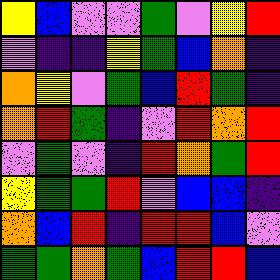[["yellow", "blue", "violet", "violet", "green", "violet", "yellow", "red"], ["violet", "indigo", "indigo", "yellow", "green", "blue", "orange", "indigo"], ["orange", "yellow", "violet", "green", "blue", "red", "green", "indigo"], ["orange", "red", "green", "indigo", "violet", "red", "orange", "red"], ["violet", "green", "violet", "indigo", "red", "orange", "green", "red"], ["yellow", "green", "green", "red", "violet", "blue", "blue", "indigo"], ["orange", "blue", "red", "indigo", "red", "red", "blue", "violet"], ["green", "green", "orange", "green", "blue", "red", "red", "blue"]]